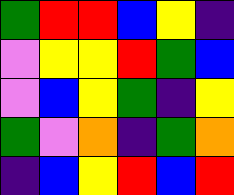[["green", "red", "red", "blue", "yellow", "indigo"], ["violet", "yellow", "yellow", "red", "green", "blue"], ["violet", "blue", "yellow", "green", "indigo", "yellow"], ["green", "violet", "orange", "indigo", "green", "orange"], ["indigo", "blue", "yellow", "red", "blue", "red"]]